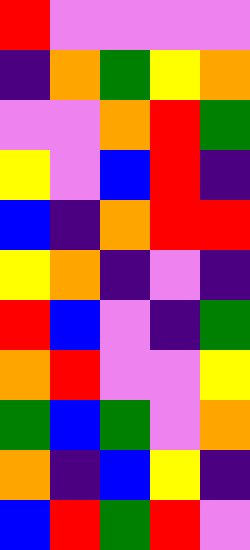[["red", "violet", "violet", "violet", "violet"], ["indigo", "orange", "green", "yellow", "orange"], ["violet", "violet", "orange", "red", "green"], ["yellow", "violet", "blue", "red", "indigo"], ["blue", "indigo", "orange", "red", "red"], ["yellow", "orange", "indigo", "violet", "indigo"], ["red", "blue", "violet", "indigo", "green"], ["orange", "red", "violet", "violet", "yellow"], ["green", "blue", "green", "violet", "orange"], ["orange", "indigo", "blue", "yellow", "indigo"], ["blue", "red", "green", "red", "violet"]]